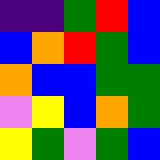[["indigo", "indigo", "green", "red", "blue"], ["blue", "orange", "red", "green", "blue"], ["orange", "blue", "blue", "green", "green"], ["violet", "yellow", "blue", "orange", "green"], ["yellow", "green", "violet", "green", "blue"]]